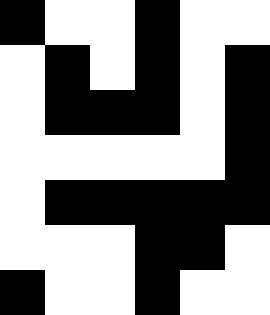[["black", "white", "white", "black", "white", "white"], ["white", "black", "white", "black", "white", "black"], ["white", "black", "black", "black", "white", "black"], ["white", "white", "white", "white", "white", "black"], ["white", "black", "black", "black", "black", "black"], ["white", "white", "white", "black", "black", "white"], ["black", "white", "white", "black", "white", "white"]]